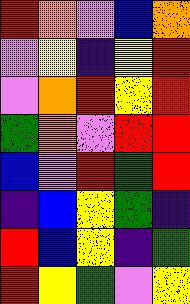[["red", "orange", "violet", "blue", "orange"], ["violet", "yellow", "indigo", "yellow", "red"], ["violet", "orange", "red", "yellow", "red"], ["green", "orange", "violet", "red", "red"], ["blue", "violet", "red", "green", "red"], ["indigo", "blue", "yellow", "green", "indigo"], ["red", "blue", "yellow", "indigo", "green"], ["red", "yellow", "green", "violet", "yellow"]]